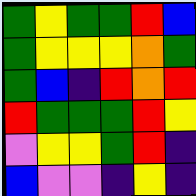[["green", "yellow", "green", "green", "red", "blue"], ["green", "yellow", "yellow", "yellow", "orange", "green"], ["green", "blue", "indigo", "red", "orange", "red"], ["red", "green", "green", "green", "red", "yellow"], ["violet", "yellow", "yellow", "green", "red", "indigo"], ["blue", "violet", "violet", "indigo", "yellow", "indigo"]]